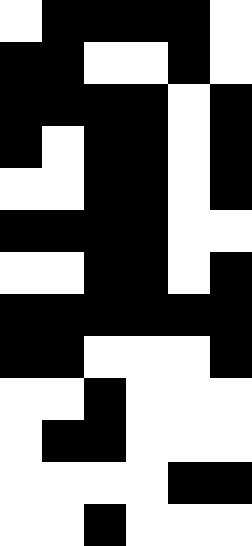[["white", "black", "black", "black", "black", "white"], ["black", "black", "white", "white", "black", "white"], ["black", "black", "black", "black", "white", "black"], ["black", "white", "black", "black", "white", "black"], ["white", "white", "black", "black", "white", "black"], ["black", "black", "black", "black", "white", "white"], ["white", "white", "black", "black", "white", "black"], ["black", "black", "black", "black", "black", "black"], ["black", "black", "white", "white", "white", "black"], ["white", "white", "black", "white", "white", "white"], ["white", "black", "black", "white", "white", "white"], ["white", "white", "white", "white", "black", "black"], ["white", "white", "black", "white", "white", "white"]]